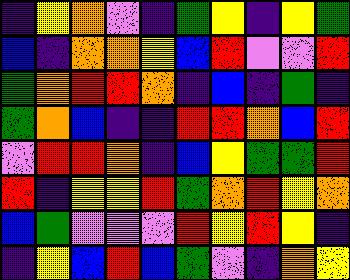[["indigo", "yellow", "orange", "violet", "indigo", "green", "yellow", "indigo", "yellow", "green"], ["blue", "indigo", "orange", "orange", "yellow", "blue", "red", "violet", "violet", "red"], ["green", "orange", "red", "red", "orange", "indigo", "blue", "indigo", "green", "indigo"], ["green", "orange", "blue", "indigo", "indigo", "red", "red", "orange", "blue", "red"], ["violet", "red", "red", "orange", "indigo", "blue", "yellow", "green", "green", "red"], ["red", "indigo", "yellow", "yellow", "red", "green", "orange", "red", "yellow", "orange"], ["blue", "green", "violet", "violet", "violet", "red", "yellow", "red", "yellow", "indigo"], ["indigo", "yellow", "blue", "red", "blue", "green", "violet", "indigo", "orange", "yellow"]]